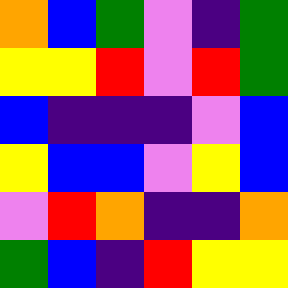[["orange", "blue", "green", "violet", "indigo", "green"], ["yellow", "yellow", "red", "violet", "red", "green"], ["blue", "indigo", "indigo", "indigo", "violet", "blue"], ["yellow", "blue", "blue", "violet", "yellow", "blue"], ["violet", "red", "orange", "indigo", "indigo", "orange"], ["green", "blue", "indigo", "red", "yellow", "yellow"]]